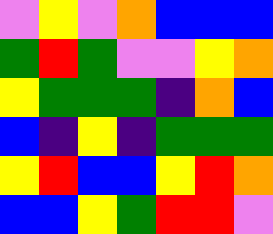[["violet", "yellow", "violet", "orange", "blue", "blue", "blue"], ["green", "red", "green", "violet", "violet", "yellow", "orange"], ["yellow", "green", "green", "green", "indigo", "orange", "blue"], ["blue", "indigo", "yellow", "indigo", "green", "green", "green"], ["yellow", "red", "blue", "blue", "yellow", "red", "orange"], ["blue", "blue", "yellow", "green", "red", "red", "violet"]]